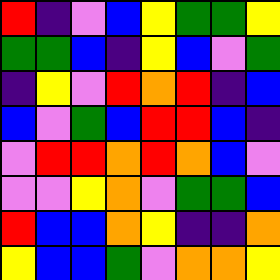[["red", "indigo", "violet", "blue", "yellow", "green", "green", "yellow"], ["green", "green", "blue", "indigo", "yellow", "blue", "violet", "green"], ["indigo", "yellow", "violet", "red", "orange", "red", "indigo", "blue"], ["blue", "violet", "green", "blue", "red", "red", "blue", "indigo"], ["violet", "red", "red", "orange", "red", "orange", "blue", "violet"], ["violet", "violet", "yellow", "orange", "violet", "green", "green", "blue"], ["red", "blue", "blue", "orange", "yellow", "indigo", "indigo", "orange"], ["yellow", "blue", "blue", "green", "violet", "orange", "orange", "yellow"]]